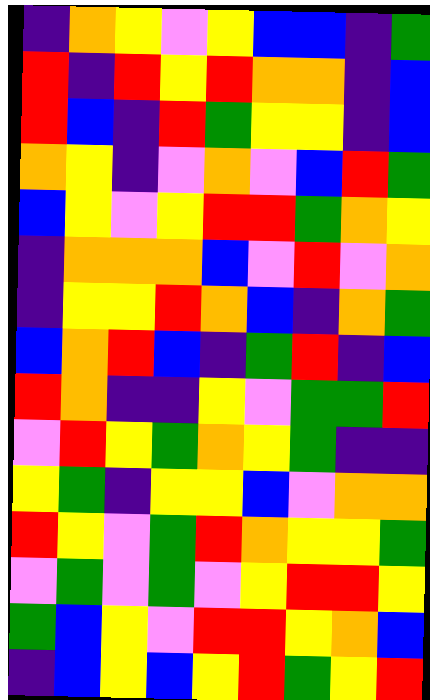[["indigo", "orange", "yellow", "violet", "yellow", "blue", "blue", "indigo", "green"], ["red", "indigo", "red", "yellow", "red", "orange", "orange", "indigo", "blue"], ["red", "blue", "indigo", "red", "green", "yellow", "yellow", "indigo", "blue"], ["orange", "yellow", "indigo", "violet", "orange", "violet", "blue", "red", "green"], ["blue", "yellow", "violet", "yellow", "red", "red", "green", "orange", "yellow"], ["indigo", "orange", "orange", "orange", "blue", "violet", "red", "violet", "orange"], ["indigo", "yellow", "yellow", "red", "orange", "blue", "indigo", "orange", "green"], ["blue", "orange", "red", "blue", "indigo", "green", "red", "indigo", "blue"], ["red", "orange", "indigo", "indigo", "yellow", "violet", "green", "green", "red"], ["violet", "red", "yellow", "green", "orange", "yellow", "green", "indigo", "indigo"], ["yellow", "green", "indigo", "yellow", "yellow", "blue", "violet", "orange", "orange"], ["red", "yellow", "violet", "green", "red", "orange", "yellow", "yellow", "green"], ["violet", "green", "violet", "green", "violet", "yellow", "red", "red", "yellow"], ["green", "blue", "yellow", "violet", "red", "red", "yellow", "orange", "blue"], ["indigo", "blue", "yellow", "blue", "yellow", "red", "green", "yellow", "red"]]